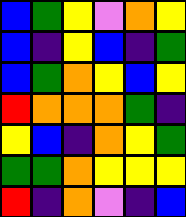[["blue", "green", "yellow", "violet", "orange", "yellow"], ["blue", "indigo", "yellow", "blue", "indigo", "green"], ["blue", "green", "orange", "yellow", "blue", "yellow"], ["red", "orange", "orange", "orange", "green", "indigo"], ["yellow", "blue", "indigo", "orange", "yellow", "green"], ["green", "green", "orange", "yellow", "yellow", "yellow"], ["red", "indigo", "orange", "violet", "indigo", "blue"]]